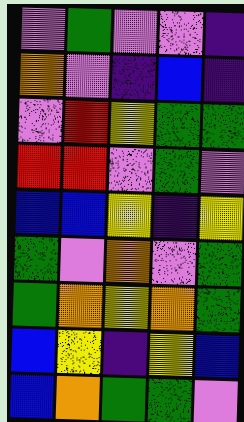[["violet", "green", "violet", "violet", "indigo"], ["orange", "violet", "indigo", "blue", "indigo"], ["violet", "red", "yellow", "green", "green"], ["red", "red", "violet", "green", "violet"], ["blue", "blue", "yellow", "indigo", "yellow"], ["green", "violet", "orange", "violet", "green"], ["green", "orange", "yellow", "orange", "green"], ["blue", "yellow", "indigo", "yellow", "blue"], ["blue", "orange", "green", "green", "violet"]]